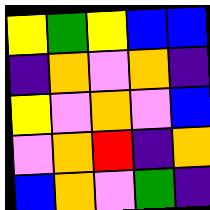[["yellow", "green", "yellow", "blue", "blue"], ["indigo", "orange", "violet", "orange", "indigo"], ["yellow", "violet", "orange", "violet", "blue"], ["violet", "orange", "red", "indigo", "orange"], ["blue", "orange", "violet", "green", "indigo"]]